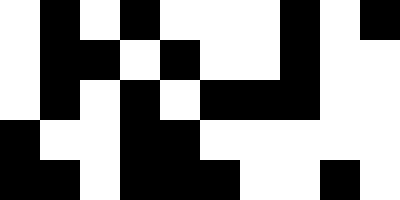[["white", "black", "white", "black", "white", "white", "white", "black", "white", "black"], ["white", "black", "black", "white", "black", "white", "white", "black", "white", "white"], ["white", "black", "white", "black", "white", "black", "black", "black", "white", "white"], ["black", "white", "white", "black", "black", "white", "white", "white", "white", "white"], ["black", "black", "white", "black", "black", "black", "white", "white", "black", "white"]]